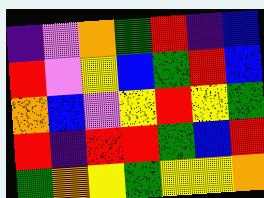[["indigo", "violet", "orange", "green", "red", "indigo", "blue"], ["red", "violet", "yellow", "blue", "green", "red", "blue"], ["orange", "blue", "violet", "yellow", "red", "yellow", "green"], ["red", "indigo", "red", "red", "green", "blue", "red"], ["green", "orange", "yellow", "green", "yellow", "yellow", "orange"]]